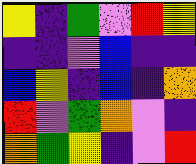[["yellow", "indigo", "green", "violet", "red", "yellow"], ["indigo", "indigo", "violet", "blue", "indigo", "indigo"], ["blue", "yellow", "indigo", "blue", "indigo", "orange"], ["red", "violet", "green", "orange", "violet", "indigo"], ["orange", "green", "yellow", "indigo", "violet", "red"]]